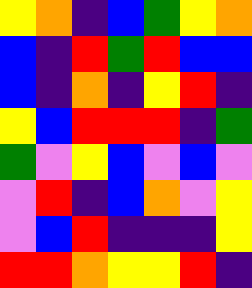[["yellow", "orange", "indigo", "blue", "green", "yellow", "orange"], ["blue", "indigo", "red", "green", "red", "blue", "blue"], ["blue", "indigo", "orange", "indigo", "yellow", "red", "indigo"], ["yellow", "blue", "red", "red", "red", "indigo", "green"], ["green", "violet", "yellow", "blue", "violet", "blue", "violet"], ["violet", "red", "indigo", "blue", "orange", "violet", "yellow"], ["violet", "blue", "red", "indigo", "indigo", "indigo", "yellow"], ["red", "red", "orange", "yellow", "yellow", "red", "indigo"]]